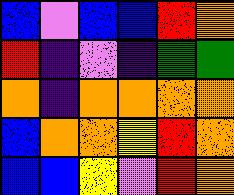[["blue", "violet", "blue", "blue", "red", "orange"], ["red", "indigo", "violet", "indigo", "green", "green"], ["orange", "indigo", "orange", "orange", "orange", "orange"], ["blue", "orange", "orange", "yellow", "red", "orange"], ["blue", "blue", "yellow", "violet", "red", "orange"]]